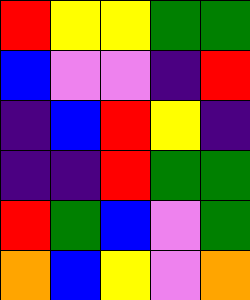[["red", "yellow", "yellow", "green", "green"], ["blue", "violet", "violet", "indigo", "red"], ["indigo", "blue", "red", "yellow", "indigo"], ["indigo", "indigo", "red", "green", "green"], ["red", "green", "blue", "violet", "green"], ["orange", "blue", "yellow", "violet", "orange"]]